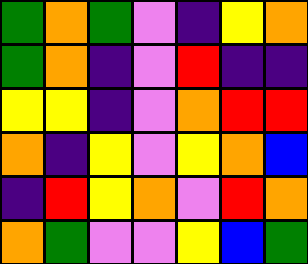[["green", "orange", "green", "violet", "indigo", "yellow", "orange"], ["green", "orange", "indigo", "violet", "red", "indigo", "indigo"], ["yellow", "yellow", "indigo", "violet", "orange", "red", "red"], ["orange", "indigo", "yellow", "violet", "yellow", "orange", "blue"], ["indigo", "red", "yellow", "orange", "violet", "red", "orange"], ["orange", "green", "violet", "violet", "yellow", "blue", "green"]]